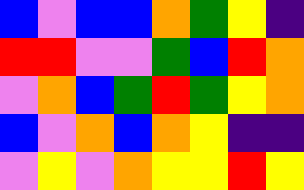[["blue", "violet", "blue", "blue", "orange", "green", "yellow", "indigo"], ["red", "red", "violet", "violet", "green", "blue", "red", "orange"], ["violet", "orange", "blue", "green", "red", "green", "yellow", "orange"], ["blue", "violet", "orange", "blue", "orange", "yellow", "indigo", "indigo"], ["violet", "yellow", "violet", "orange", "yellow", "yellow", "red", "yellow"]]